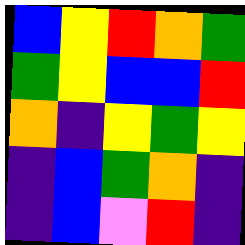[["blue", "yellow", "red", "orange", "green"], ["green", "yellow", "blue", "blue", "red"], ["orange", "indigo", "yellow", "green", "yellow"], ["indigo", "blue", "green", "orange", "indigo"], ["indigo", "blue", "violet", "red", "indigo"]]